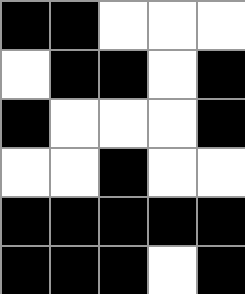[["black", "black", "white", "white", "white"], ["white", "black", "black", "white", "black"], ["black", "white", "white", "white", "black"], ["white", "white", "black", "white", "white"], ["black", "black", "black", "black", "black"], ["black", "black", "black", "white", "black"]]